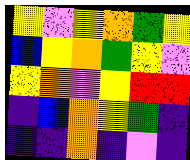[["yellow", "violet", "yellow", "orange", "green", "yellow"], ["blue", "yellow", "orange", "green", "yellow", "violet"], ["yellow", "orange", "violet", "yellow", "red", "red"], ["indigo", "blue", "orange", "yellow", "green", "indigo"], ["indigo", "indigo", "orange", "indigo", "violet", "indigo"]]